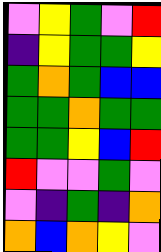[["violet", "yellow", "green", "violet", "red"], ["indigo", "yellow", "green", "green", "yellow"], ["green", "orange", "green", "blue", "blue"], ["green", "green", "orange", "green", "green"], ["green", "green", "yellow", "blue", "red"], ["red", "violet", "violet", "green", "violet"], ["violet", "indigo", "green", "indigo", "orange"], ["orange", "blue", "orange", "yellow", "violet"]]